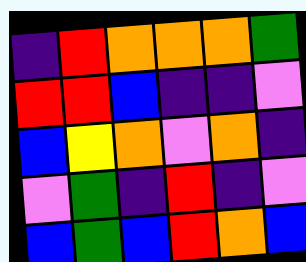[["indigo", "red", "orange", "orange", "orange", "green"], ["red", "red", "blue", "indigo", "indigo", "violet"], ["blue", "yellow", "orange", "violet", "orange", "indigo"], ["violet", "green", "indigo", "red", "indigo", "violet"], ["blue", "green", "blue", "red", "orange", "blue"]]